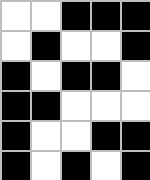[["white", "white", "black", "black", "black"], ["white", "black", "white", "white", "black"], ["black", "white", "black", "black", "white"], ["black", "black", "white", "white", "white"], ["black", "white", "white", "black", "black"], ["black", "white", "black", "white", "black"]]